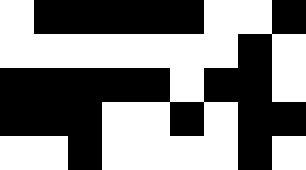[["white", "black", "black", "black", "black", "black", "white", "white", "black"], ["white", "white", "white", "white", "white", "white", "white", "black", "white"], ["black", "black", "black", "black", "black", "white", "black", "black", "white"], ["black", "black", "black", "white", "white", "black", "white", "black", "black"], ["white", "white", "black", "white", "white", "white", "white", "black", "white"]]